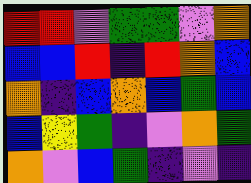[["red", "red", "violet", "green", "green", "violet", "orange"], ["blue", "blue", "red", "indigo", "red", "orange", "blue"], ["orange", "indigo", "blue", "orange", "blue", "green", "blue"], ["blue", "yellow", "green", "indigo", "violet", "orange", "green"], ["orange", "violet", "blue", "green", "indigo", "violet", "indigo"]]